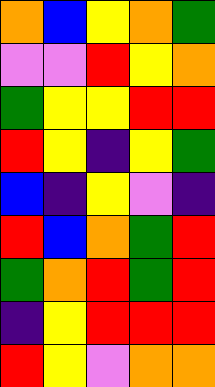[["orange", "blue", "yellow", "orange", "green"], ["violet", "violet", "red", "yellow", "orange"], ["green", "yellow", "yellow", "red", "red"], ["red", "yellow", "indigo", "yellow", "green"], ["blue", "indigo", "yellow", "violet", "indigo"], ["red", "blue", "orange", "green", "red"], ["green", "orange", "red", "green", "red"], ["indigo", "yellow", "red", "red", "red"], ["red", "yellow", "violet", "orange", "orange"]]